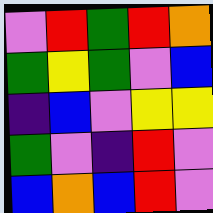[["violet", "red", "green", "red", "orange"], ["green", "yellow", "green", "violet", "blue"], ["indigo", "blue", "violet", "yellow", "yellow"], ["green", "violet", "indigo", "red", "violet"], ["blue", "orange", "blue", "red", "violet"]]